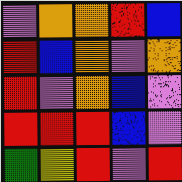[["violet", "orange", "orange", "red", "blue"], ["red", "blue", "orange", "violet", "orange"], ["red", "violet", "orange", "blue", "violet"], ["red", "red", "red", "blue", "violet"], ["green", "yellow", "red", "violet", "red"]]